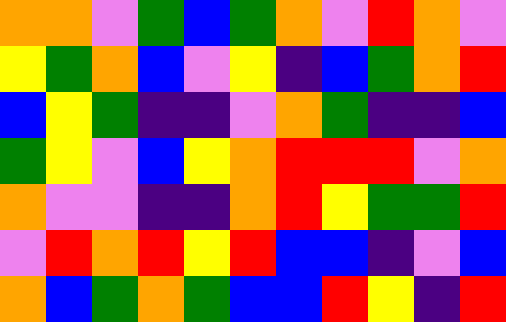[["orange", "orange", "violet", "green", "blue", "green", "orange", "violet", "red", "orange", "violet"], ["yellow", "green", "orange", "blue", "violet", "yellow", "indigo", "blue", "green", "orange", "red"], ["blue", "yellow", "green", "indigo", "indigo", "violet", "orange", "green", "indigo", "indigo", "blue"], ["green", "yellow", "violet", "blue", "yellow", "orange", "red", "red", "red", "violet", "orange"], ["orange", "violet", "violet", "indigo", "indigo", "orange", "red", "yellow", "green", "green", "red"], ["violet", "red", "orange", "red", "yellow", "red", "blue", "blue", "indigo", "violet", "blue"], ["orange", "blue", "green", "orange", "green", "blue", "blue", "red", "yellow", "indigo", "red"]]